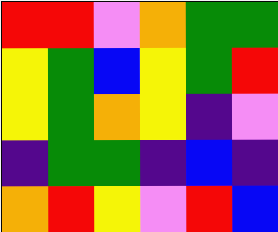[["red", "red", "violet", "orange", "green", "green"], ["yellow", "green", "blue", "yellow", "green", "red"], ["yellow", "green", "orange", "yellow", "indigo", "violet"], ["indigo", "green", "green", "indigo", "blue", "indigo"], ["orange", "red", "yellow", "violet", "red", "blue"]]